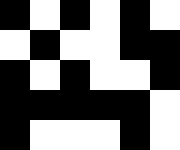[["black", "white", "black", "white", "black", "white"], ["white", "black", "white", "white", "black", "black"], ["black", "white", "black", "white", "white", "black"], ["black", "black", "black", "black", "black", "white"], ["black", "white", "white", "white", "black", "white"]]